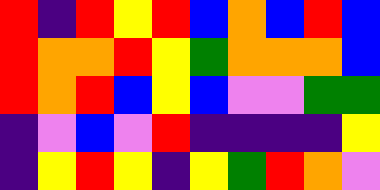[["red", "indigo", "red", "yellow", "red", "blue", "orange", "blue", "red", "blue"], ["red", "orange", "orange", "red", "yellow", "green", "orange", "orange", "orange", "blue"], ["red", "orange", "red", "blue", "yellow", "blue", "violet", "violet", "green", "green"], ["indigo", "violet", "blue", "violet", "red", "indigo", "indigo", "indigo", "indigo", "yellow"], ["indigo", "yellow", "red", "yellow", "indigo", "yellow", "green", "red", "orange", "violet"]]